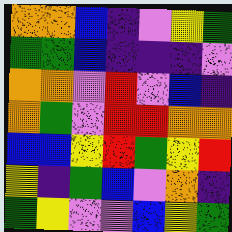[["orange", "orange", "blue", "indigo", "violet", "yellow", "green"], ["green", "green", "blue", "indigo", "indigo", "indigo", "violet"], ["orange", "orange", "violet", "red", "violet", "blue", "indigo"], ["orange", "green", "violet", "red", "red", "orange", "orange"], ["blue", "blue", "yellow", "red", "green", "yellow", "red"], ["yellow", "indigo", "green", "blue", "violet", "orange", "indigo"], ["green", "yellow", "violet", "violet", "blue", "yellow", "green"]]